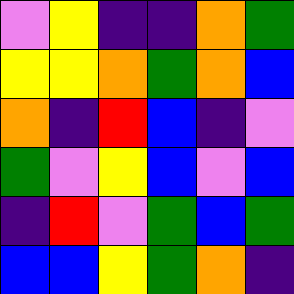[["violet", "yellow", "indigo", "indigo", "orange", "green"], ["yellow", "yellow", "orange", "green", "orange", "blue"], ["orange", "indigo", "red", "blue", "indigo", "violet"], ["green", "violet", "yellow", "blue", "violet", "blue"], ["indigo", "red", "violet", "green", "blue", "green"], ["blue", "blue", "yellow", "green", "orange", "indigo"]]